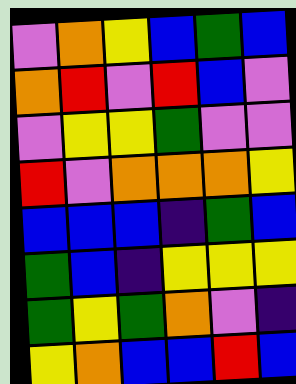[["violet", "orange", "yellow", "blue", "green", "blue"], ["orange", "red", "violet", "red", "blue", "violet"], ["violet", "yellow", "yellow", "green", "violet", "violet"], ["red", "violet", "orange", "orange", "orange", "yellow"], ["blue", "blue", "blue", "indigo", "green", "blue"], ["green", "blue", "indigo", "yellow", "yellow", "yellow"], ["green", "yellow", "green", "orange", "violet", "indigo"], ["yellow", "orange", "blue", "blue", "red", "blue"]]